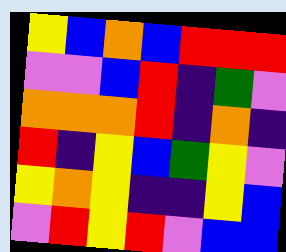[["yellow", "blue", "orange", "blue", "red", "red", "red"], ["violet", "violet", "blue", "red", "indigo", "green", "violet"], ["orange", "orange", "orange", "red", "indigo", "orange", "indigo"], ["red", "indigo", "yellow", "blue", "green", "yellow", "violet"], ["yellow", "orange", "yellow", "indigo", "indigo", "yellow", "blue"], ["violet", "red", "yellow", "red", "violet", "blue", "blue"]]